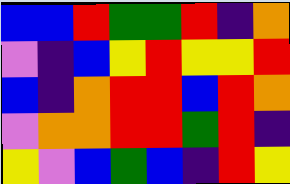[["blue", "blue", "red", "green", "green", "red", "indigo", "orange"], ["violet", "indigo", "blue", "yellow", "red", "yellow", "yellow", "red"], ["blue", "indigo", "orange", "red", "red", "blue", "red", "orange"], ["violet", "orange", "orange", "red", "red", "green", "red", "indigo"], ["yellow", "violet", "blue", "green", "blue", "indigo", "red", "yellow"]]